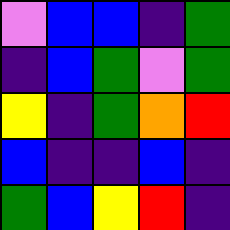[["violet", "blue", "blue", "indigo", "green"], ["indigo", "blue", "green", "violet", "green"], ["yellow", "indigo", "green", "orange", "red"], ["blue", "indigo", "indigo", "blue", "indigo"], ["green", "blue", "yellow", "red", "indigo"]]